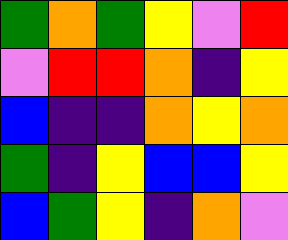[["green", "orange", "green", "yellow", "violet", "red"], ["violet", "red", "red", "orange", "indigo", "yellow"], ["blue", "indigo", "indigo", "orange", "yellow", "orange"], ["green", "indigo", "yellow", "blue", "blue", "yellow"], ["blue", "green", "yellow", "indigo", "orange", "violet"]]